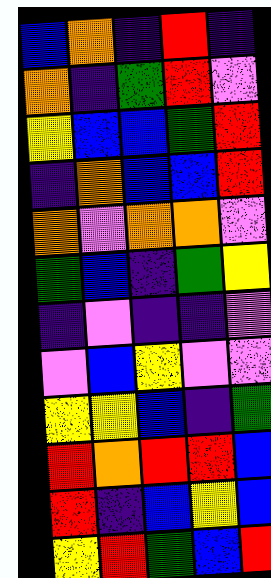[["blue", "orange", "indigo", "red", "indigo"], ["orange", "indigo", "green", "red", "violet"], ["yellow", "blue", "blue", "green", "red"], ["indigo", "orange", "blue", "blue", "red"], ["orange", "violet", "orange", "orange", "violet"], ["green", "blue", "indigo", "green", "yellow"], ["indigo", "violet", "indigo", "indigo", "violet"], ["violet", "blue", "yellow", "violet", "violet"], ["yellow", "yellow", "blue", "indigo", "green"], ["red", "orange", "red", "red", "blue"], ["red", "indigo", "blue", "yellow", "blue"], ["yellow", "red", "green", "blue", "red"]]